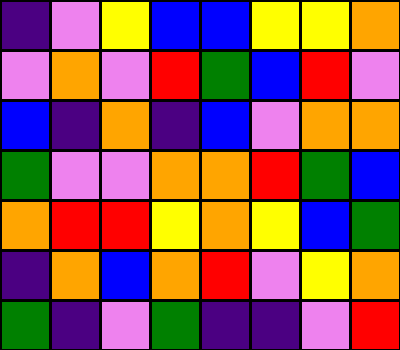[["indigo", "violet", "yellow", "blue", "blue", "yellow", "yellow", "orange"], ["violet", "orange", "violet", "red", "green", "blue", "red", "violet"], ["blue", "indigo", "orange", "indigo", "blue", "violet", "orange", "orange"], ["green", "violet", "violet", "orange", "orange", "red", "green", "blue"], ["orange", "red", "red", "yellow", "orange", "yellow", "blue", "green"], ["indigo", "orange", "blue", "orange", "red", "violet", "yellow", "orange"], ["green", "indigo", "violet", "green", "indigo", "indigo", "violet", "red"]]